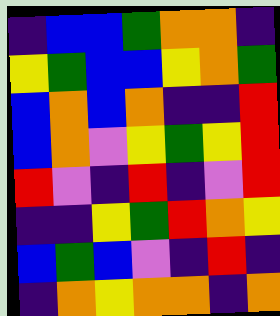[["indigo", "blue", "blue", "green", "orange", "orange", "indigo"], ["yellow", "green", "blue", "blue", "yellow", "orange", "green"], ["blue", "orange", "blue", "orange", "indigo", "indigo", "red"], ["blue", "orange", "violet", "yellow", "green", "yellow", "red"], ["red", "violet", "indigo", "red", "indigo", "violet", "red"], ["indigo", "indigo", "yellow", "green", "red", "orange", "yellow"], ["blue", "green", "blue", "violet", "indigo", "red", "indigo"], ["indigo", "orange", "yellow", "orange", "orange", "indigo", "orange"]]